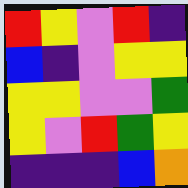[["red", "yellow", "violet", "red", "indigo"], ["blue", "indigo", "violet", "yellow", "yellow"], ["yellow", "yellow", "violet", "violet", "green"], ["yellow", "violet", "red", "green", "yellow"], ["indigo", "indigo", "indigo", "blue", "orange"]]